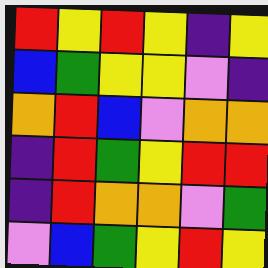[["red", "yellow", "red", "yellow", "indigo", "yellow"], ["blue", "green", "yellow", "yellow", "violet", "indigo"], ["orange", "red", "blue", "violet", "orange", "orange"], ["indigo", "red", "green", "yellow", "red", "red"], ["indigo", "red", "orange", "orange", "violet", "green"], ["violet", "blue", "green", "yellow", "red", "yellow"]]